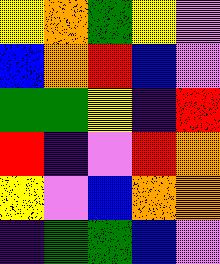[["yellow", "orange", "green", "yellow", "violet"], ["blue", "orange", "red", "blue", "violet"], ["green", "green", "yellow", "indigo", "red"], ["red", "indigo", "violet", "red", "orange"], ["yellow", "violet", "blue", "orange", "orange"], ["indigo", "green", "green", "blue", "violet"]]